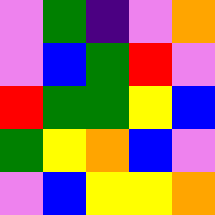[["violet", "green", "indigo", "violet", "orange"], ["violet", "blue", "green", "red", "violet"], ["red", "green", "green", "yellow", "blue"], ["green", "yellow", "orange", "blue", "violet"], ["violet", "blue", "yellow", "yellow", "orange"]]